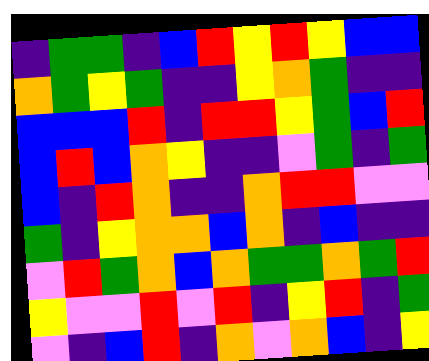[["indigo", "green", "green", "indigo", "blue", "red", "yellow", "red", "yellow", "blue", "blue"], ["orange", "green", "yellow", "green", "indigo", "indigo", "yellow", "orange", "green", "indigo", "indigo"], ["blue", "blue", "blue", "red", "indigo", "red", "red", "yellow", "green", "blue", "red"], ["blue", "red", "blue", "orange", "yellow", "indigo", "indigo", "violet", "green", "indigo", "green"], ["blue", "indigo", "red", "orange", "indigo", "indigo", "orange", "red", "red", "violet", "violet"], ["green", "indigo", "yellow", "orange", "orange", "blue", "orange", "indigo", "blue", "indigo", "indigo"], ["violet", "red", "green", "orange", "blue", "orange", "green", "green", "orange", "green", "red"], ["yellow", "violet", "violet", "red", "violet", "red", "indigo", "yellow", "red", "indigo", "green"], ["violet", "indigo", "blue", "red", "indigo", "orange", "violet", "orange", "blue", "indigo", "yellow"]]